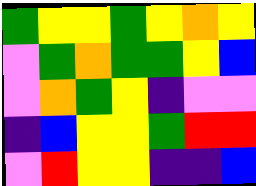[["green", "yellow", "yellow", "green", "yellow", "orange", "yellow"], ["violet", "green", "orange", "green", "green", "yellow", "blue"], ["violet", "orange", "green", "yellow", "indigo", "violet", "violet"], ["indigo", "blue", "yellow", "yellow", "green", "red", "red"], ["violet", "red", "yellow", "yellow", "indigo", "indigo", "blue"]]